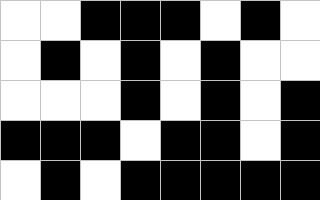[["white", "white", "black", "black", "black", "white", "black", "white"], ["white", "black", "white", "black", "white", "black", "white", "white"], ["white", "white", "white", "black", "white", "black", "white", "black"], ["black", "black", "black", "white", "black", "black", "white", "black"], ["white", "black", "white", "black", "black", "black", "black", "black"]]